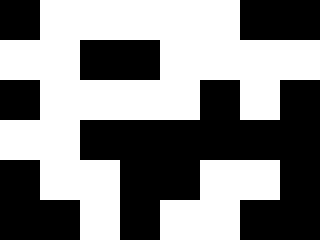[["black", "white", "white", "white", "white", "white", "black", "black"], ["white", "white", "black", "black", "white", "white", "white", "white"], ["black", "white", "white", "white", "white", "black", "white", "black"], ["white", "white", "black", "black", "black", "black", "black", "black"], ["black", "white", "white", "black", "black", "white", "white", "black"], ["black", "black", "white", "black", "white", "white", "black", "black"]]